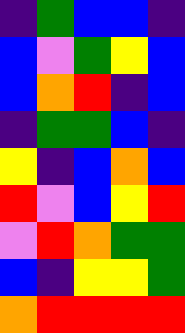[["indigo", "green", "blue", "blue", "indigo"], ["blue", "violet", "green", "yellow", "blue"], ["blue", "orange", "red", "indigo", "blue"], ["indigo", "green", "green", "blue", "indigo"], ["yellow", "indigo", "blue", "orange", "blue"], ["red", "violet", "blue", "yellow", "red"], ["violet", "red", "orange", "green", "green"], ["blue", "indigo", "yellow", "yellow", "green"], ["orange", "red", "red", "red", "red"]]